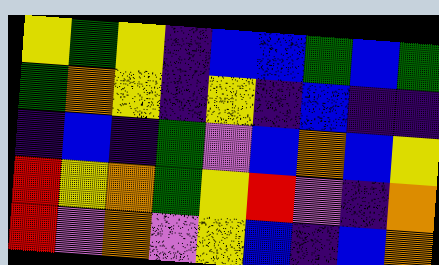[["yellow", "green", "yellow", "indigo", "blue", "blue", "green", "blue", "green"], ["green", "orange", "yellow", "indigo", "yellow", "indigo", "blue", "indigo", "indigo"], ["indigo", "blue", "indigo", "green", "violet", "blue", "orange", "blue", "yellow"], ["red", "yellow", "orange", "green", "yellow", "red", "violet", "indigo", "orange"], ["red", "violet", "orange", "violet", "yellow", "blue", "indigo", "blue", "orange"]]